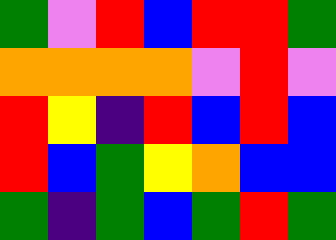[["green", "violet", "red", "blue", "red", "red", "green"], ["orange", "orange", "orange", "orange", "violet", "red", "violet"], ["red", "yellow", "indigo", "red", "blue", "red", "blue"], ["red", "blue", "green", "yellow", "orange", "blue", "blue"], ["green", "indigo", "green", "blue", "green", "red", "green"]]